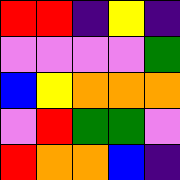[["red", "red", "indigo", "yellow", "indigo"], ["violet", "violet", "violet", "violet", "green"], ["blue", "yellow", "orange", "orange", "orange"], ["violet", "red", "green", "green", "violet"], ["red", "orange", "orange", "blue", "indigo"]]